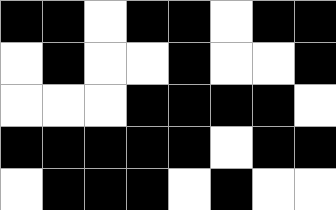[["black", "black", "white", "black", "black", "white", "black", "black"], ["white", "black", "white", "white", "black", "white", "white", "black"], ["white", "white", "white", "black", "black", "black", "black", "white"], ["black", "black", "black", "black", "black", "white", "black", "black"], ["white", "black", "black", "black", "white", "black", "white", "white"]]